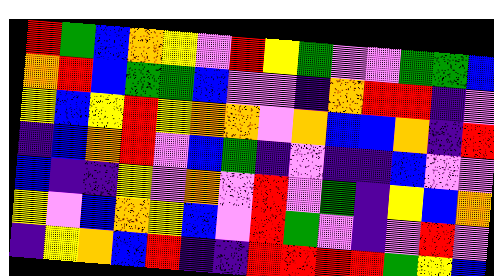[["red", "green", "blue", "orange", "yellow", "violet", "red", "yellow", "green", "violet", "violet", "green", "green", "blue"], ["orange", "red", "blue", "green", "green", "blue", "violet", "violet", "indigo", "orange", "red", "red", "indigo", "violet"], ["yellow", "blue", "yellow", "red", "yellow", "orange", "orange", "violet", "orange", "blue", "blue", "orange", "indigo", "red"], ["indigo", "blue", "orange", "red", "violet", "blue", "green", "indigo", "violet", "indigo", "indigo", "blue", "violet", "violet"], ["blue", "indigo", "indigo", "yellow", "violet", "orange", "violet", "red", "violet", "green", "indigo", "yellow", "blue", "orange"], ["yellow", "violet", "blue", "orange", "yellow", "blue", "violet", "red", "green", "violet", "indigo", "violet", "red", "violet"], ["indigo", "yellow", "orange", "blue", "red", "indigo", "indigo", "red", "red", "red", "red", "green", "yellow", "blue"]]